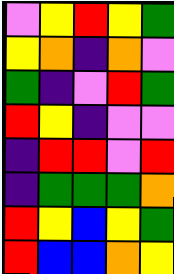[["violet", "yellow", "red", "yellow", "green"], ["yellow", "orange", "indigo", "orange", "violet"], ["green", "indigo", "violet", "red", "green"], ["red", "yellow", "indigo", "violet", "violet"], ["indigo", "red", "red", "violet", "red"], ["indigo", "green", "green", "green", "orange"], ["red", "yellow", "blue", "yellow", "green"], ["red", "blue", "blue", "orange", "yellow"]]